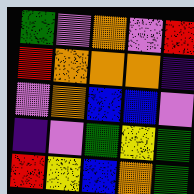[["green", "violet", "orange", "violet", "red"], ["red", "orange", "orange", "orange", "indigo"], ["violet", "orange", "blue", "blue", "violet"], ["indigo", "violet", "green", "yellow", "green"], ["red", "yellow", "blue", "orange", "green"]]